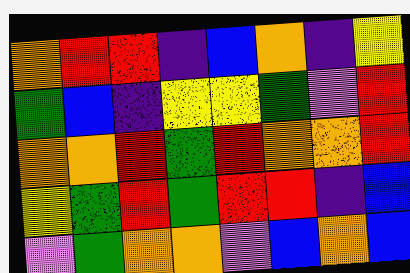[["orange", "red", "red", "indigo", "blue", "orange", "indigo", "yellow"], ["green", "blue", "indigo", "yellow", "yellow", "green", "violet", "red"], ["orange", "orange", "red", "green", "red", "orange", "orange", "red"], ["yellow", "green", "red", "green", "red", "red", "indigo", "blue"], ["violet", "green", "orange", "orange", "violet", "blue", "orange", "blue"]]